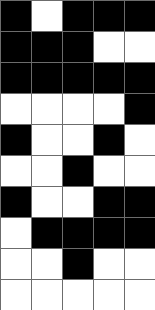[["black", "white", "black", "black", "black"], ["black", "black", "black", "white", "white"], ["black", "black", "black", "black", "black"], ["white", "white", "white", "white", "black"], ["black", "white", "white", "black", "white"], ["white", "white", "black", "white", "white"], ["black", "white", "white", "black", "black"], ["white", "black", "black", "black", "black"], ["white", "white", "black", "white", "white"], ["white", "white", "white", "white", "white"]]